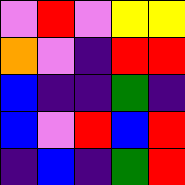[["violet", "red", "violet", "yellow", "yellow"], ["orange", "violet", "indigo", "red", "red"], ["blue", "indigo", "indigo", "green", "indigo"], ["blue", "violet", "red", "blue", "red"], ["indigo", "blue", "indigo", "green", "red"]]